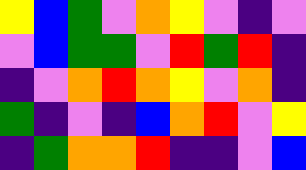[["yellow", "blue", "green", "violet", "orange", "yellow", "violet", "indigo", "violet"], ["violet", "blue", "green", "green", "violet", "red", "green", "red", "indigo"], ["indigo", "violet", "orange", "red", "orange", "yellow", "violet", "orange", "indigo"], ["green", "indigo", "violet", "indigo", "blue", "orange", "red", "violet", "yellow"], ["indigo", "green", "orange", "orange", "red", "indigo", "indigo", "violet", "blue"]]